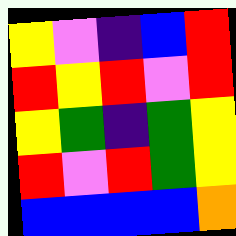[["yellow", "violet", "indigo", "blue", "red"], ["red", "yellow", "red", "violet", "red"], ["yellow", "green", "indigo", "green", "yellow"], ["red", "violet", "red", "green", "yellow"], ["blue", "blue", "blue", "blue", "orange"]]